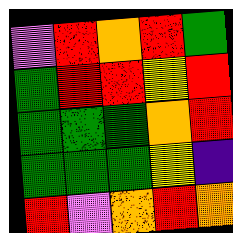[["violet", "red", "orange", "red", "green"], ["green", "red", "red", "yellow", "red"], ["green", "green", "green", "orange", "red"], ["green", "green", "green", "yellow", "indigo"], ["red", "violet", "orange", "red", "orange"]]